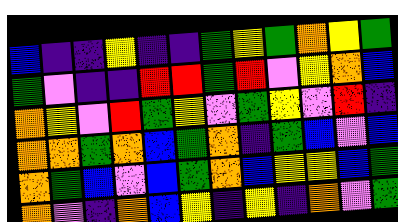[["blue", "indigo", "indigo", "yellow", "indigo", "indigo", "green", "yellow", "green", "orange", "yellow", "green"], ["green", "violet", "indigo", "indigo", "red", "red", "green", "red", "violet", "yellow", "orange", "blue"], ["orange", "yellow", "violet", "red", "green", "yellow", "violet", "green", "yellow", "violet", "red", "indigo"], ["orange", "orange", "green", "orange", "blue", "green", "orange", "indigo", "green", "blue", "violet", "blue"], ["orange", "green", "blue", "violet", "blue", "green", "orange", "blue", "yellow", "yellow", "blue", "green"], ["orange", "violet", "indigo", "orange", "blue", "yellow", "indigo", "yellow", "indigo", "orange", "violet", "green"]]